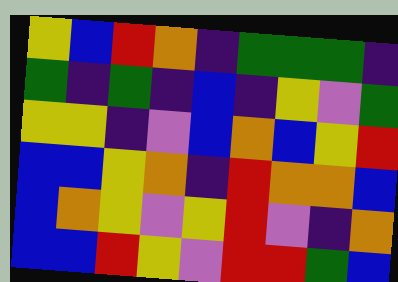[["yellow", "blue", "red", "orange", "indigo", "green", "green", "green", "indigo"], ["green", "indigo", "green", "indigo", "blue", "indigo", "yellow", "violet", "green"], ["yellow", "yellow", "indigo", "violet", "blue", "orange", "blue", "yellow", "red"], ["blue", "blue", "yellow", "orange", "indigo", "red", "orange", "orange", "blue"], ["blue", "orange", "yellow", "violet", "yellow", "red", "violet", "indigo", "orange"], ["blue", "blue", "red", "yellow", "violet", "red", "red", "green", "blue"]]